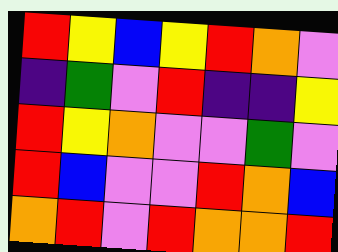[["red", "yellow", "blue", "yellow", "red", "orange", "violet"], ["indigo", "green", "violet", "red", "indigo", "indigo", "yellow"], ["red", "yellow", "orange", "violet", "violet", "green", "violet"], ["red", "blue", "violet", "violet", "red", "orange", "blue"], ["orange", "red", "violet", "red", "orange", "orange", "red"]]